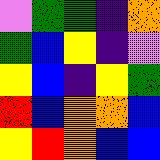[["violet", "green", "green", "indigo", "orange"], ["green", "blue", "yellow", "indigo", "violet"], ["yellow", "blue", "indigo", "yellow", "green"], ["red", "blue", "orange", "orange", "blue"], ["yellow", "red", "orange", "blue", "blue"]]